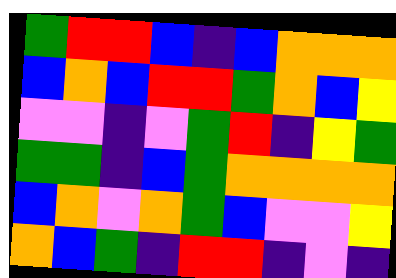[["green", "red", "red", "blue", "indigo", "blue", "orange", "orange", "orange"], ["blue", "orange", "blue", "red", "red", "green", "orange", "blue", "yellow"], ["violet", "violet", "indigo", "violet", "green", "red", "indigo", "yellow", "green"], ["green", "green", "indigo", "blue", "green", "orange", "orange", "orange", "orange"], ["blue", "orange", "violet", "orange", "green", "blue", "violet", "violet", "yellow"], ["orange", "blue", "green", "indigo", "red", "red", "indigo", "violet", "indigo"]]